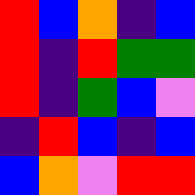[["red", "blue", "orange", "indigo", "blue"], ["red", "indigo", "red", "green", "green"], ["red", "indigo", "green", "blue", "violet"], ["indigo", "red", "blue", "indigo", "blue"], ["blue", "orange", "violet", "red", "red"]]